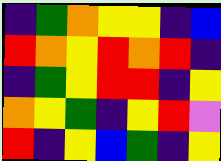[["indigo", "green", "orange", "yellow", "yellow", "indigo", "blue"], ["red", "orange", "yellow", "red", "orange", "red", "indigo"], ["indigo", "green", "yellow", "red", "red", "indigo", "yellow"], ["orange", "yellow", "green", "indigo", "yellow", "red", "violet"], ["red", "indigo", "yellow", "blue", "green", "indigo", "yellow"]]